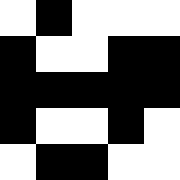[["white", "black", "white", "white", "white"], ["black", "white", "white", "black", "black"], ["black", "black", "black", "black", "black"], ["black", "white", "white", "black", "white"], ["white", "black", "black", "white", "white"]]